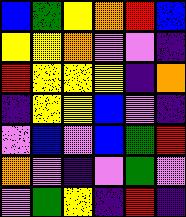[["blue", "green", "yellow", "orange", "red", "blue"], ["yellow", "yellow", "orange", "violet", "violet", "indigo"], ["red", "yellow", "yellow", "yellow", "indigo", "orange"], ["indigo", "yellow", "yellow", "blue", "violet", "indigo"], ["violet", "blue", "violet", "blue", "green", "red"], ["orange", "violet", "indigo", "violet", "green", "violet"], ["violet", "green", "yellow", "indigo", "red", "indigo"]]